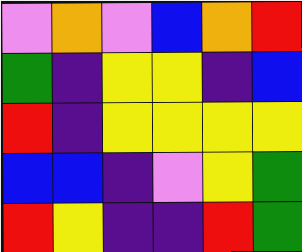[["violet", "orange", "violet", "blue", "orange", "red"], ["green", "indigo", "yellow", "yellow", "indigo", "blue"], ["red", "indigo", "yellow", "yellow", "yellow", "yellow"], ["blue", "blue", "indigo", "violet", "yellow", "green"], ["red", "yellow", "indigo", "indigo", "red", "green"]]